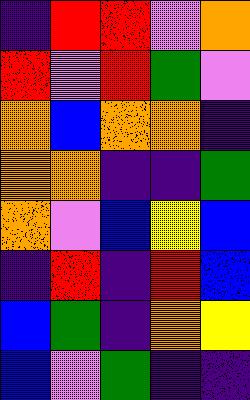[["indigo", "red", "red", "violet", "orange"], ["red", "violet", "red", "green", "violet"], ["orange", "blue", "orange", "orange", "indigo"], ["orange", "orange", "indigo", "indigo", "green"], ["orange", "violet", "blue", "yellow", "blue"], ["indigo", "red", "indigo", "red", "blue"], ["blue", "green", "indigo", "orange", "yellow"], ["blue", "violet", "green", "indigo", "indigo"]]